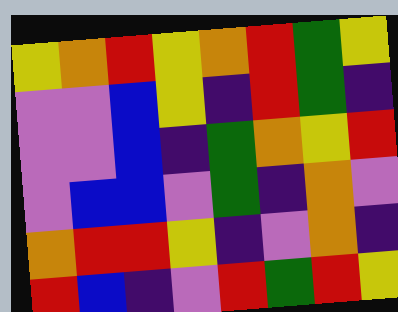[["yellow", "orange", "red", "yellow", "orange", "red", "green", "yellow"], ["violet", "violet", "blue", "yellow", "indigo", "red", "green", "indigo"], ["violet", "violet", "blue", "indigo", "green", "orange", "yellow", "red"], ["violet", "blue", "blue", "violet", "green", "indigo", "orange", "violet"], ["orange", "red", "red", "yellow", "indigo", "violet", "orange", "indigo"], ["red", "blue", "indigo", "violet", "red", "green", "red", "yellow"]]